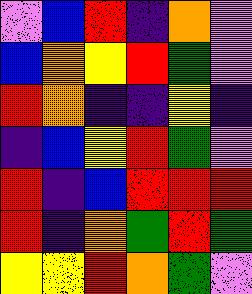[["violet", "blue", "red", "indigo", "orange", "violet"], ["blue", "orange", "yellow", "red", "green", "violet"], ["red", "orange", "indigo", "indigo", "yellow", "indigo"], ["indigo", "blue", "yellow", "red", "green", "violet"], ["red", "indigo", "blue", "red", "red", "red"], ["red", "indigo", "orange", "green", "red", "green"], ["yellow", "yellow", "red", "orange", "green", "violet"]]